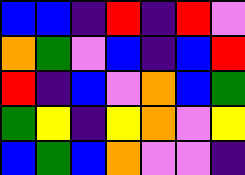[["blue", "blue", "indigo", "red", "indigo", "red", "violet"], ["orange", "green", "violet", "blue", "indigo", "blue", "red"], ["red", "indigo", "blue", "violet", "orange", "blue", "green"], ["green", "yellow", "indigo", "yellow", "orange", "violet", "yellow"], ["blue", "green", "blue", "orange", "violet", "violet", "indigo"]]